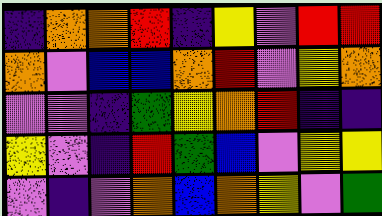[["indigo", "orange", "orange", "red", "indigo", "yellow", "violet", "red", "red"], ["orange", "violet", "blue", "blue", "orange", "red", "violet", "yellow", "orange"], ["violet", "violet", "indigo", "green", "yellow", "orange", "red", "indigo", "indigo"], ["yellow", "violet", "indigo", "red", "green", "blue", "violet", "yellow", "yellow"], ["violet", "indigo", "violet", "orange", "blue", "orange", "yellow", "violet", "green"]]